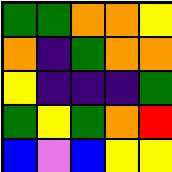[["green", "green", "orange", "orange", "yellow"], ["orange", "indigo", "green", "orange", "orange"], ["yellow", "indigo", "indigo", "indigo", "green"], ["green", "yellow", "green", "orange", "red"], ["blue", "violet", "blue", "yellow", "yellow"]]